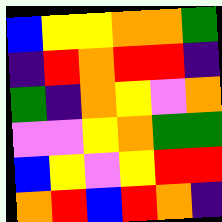[["blue", "yellow", "yellow", "orange", "orange", "green"], ["indigo", "red", "orange", "red", "red", "indigo"], ["green", "indigo", "orange", "yellow", "violet", "orange"], ["violet", "violet", "yellow", "orange", "green", "green"], ["blue", "yellow", "violet", "yellow", "red", "red"], ["orange", "red", "blue", "red", "orange", "indigo"]]